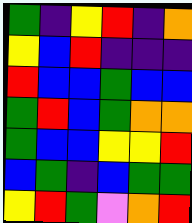[["green", "indigo", "yellow", "red", "indigo", "orange"], ["yellow", "blue", "red", "indigo", "indigo", "indigo"], ["red", "blue", "blue", "green", "blue", "blue"], ["green", "red", "blue", "green", "orange", "orange"], ["green", "blue", "blue", "yellow", "yellow", "red"], ["blue", "green", "indigo", "blue", "green", "green"], ["yellow", "red", "green", "violet", "orange", "red"]]